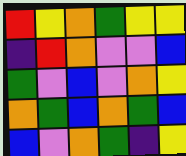[["red", "yellow", "orange", "green", "yellow", "yellow"], ["indigo", "red", "orange", "violet", "violet", "blue"], ["green", "violet", "blue", "violet", "orange", "yellow"], ["orange", "green", "blue", "orange", "green", "blue"], ["blue", "violet", "orange", "green", "indigo", "yellow"]]